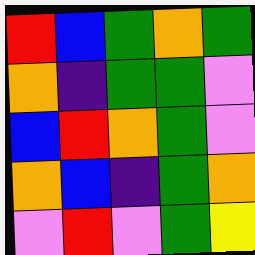[["red", "blue", "green", "orange", "green"], ["orange", "indigo", "green", "green", "violet"], ["blue", "red", "orange", "green", "violet"], ["orange", "blue", "indigo", "green", "orange"], ["violet", "red", "violet", "green", "yellow"]]